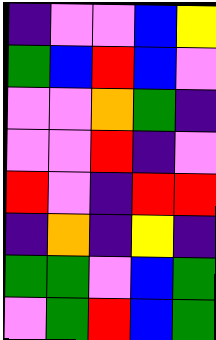[["indigo", "violet", "violet", "blue", "yellow"], ["green", "blue", "red", "blue", "violet"], ["violet", "violet", "orange", "green", "indigo"], ["violet", "violet", "red", "indigo", "violet"], ["red", "violet", "indigo", "red", "red"], ["indigo", "orange", "indigo", "yellow", "indigo"], ["green", "green", "violet", "blue", "green"], ["violet", "green", "red", "blue", "green"]]